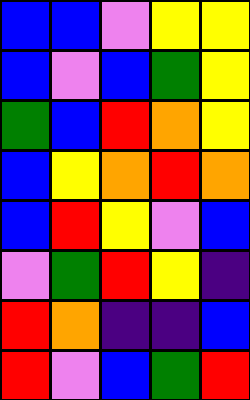[["blue", "blue", "violet", "yellow", "yellow"], ["blue", "violet", "blue", "green", "yellow"], ["green", "blue", "red", "orange", "yellow"], ["blue", "yellow", "orange", "red", "orange"], ["blue", "red", "yellow", "violet", "blue"], ["violet", "green", "red", "yellow", "indigo"], ["red", "orange", "indigo", "indigo", "blue"], ["red", "violet", "blue", "green", "red"]]